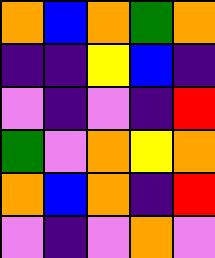[["orange", "blue", "orange", "green", "orange"], ["indigo", "indigo", "yellow", "blue", "indigo"], ["violet", "indigo", "violet", "indigo", "red"], ["green", "violet", "orange", "yellow", "orange"], ["orange", "blue", "orange", "indigo", "red"], ["violet", "indigo", "violet", "orange", "violet"]]